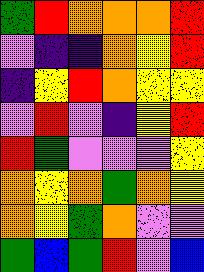[["green", "red", "orange", "orange", "orange", "red"], ["violet", "indigo", "indigo", "orange", "yellow", "red"], ["indigo", "yellow", "red", "orange", "yellow", "yellow"], ["violet", "red", "violet", "indigo", "yellow", "red"], ["red", "green", "violet", "violet", "violet", "yellow"], ["orange", "yellow", "orange", "green", "orange", "yellow"], ["orange", "yellow", "green", "orange", "violet", "violet"], ["green", "blue", "green", "red", "violet", "blue"]]